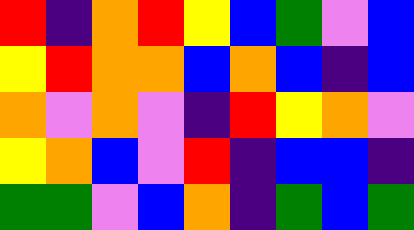[["red", "indigo", "orange", "red", "yellow", "blue", "green", "violet", "blue"], ["yellow", "red", "orange", "orange", "blue", "orange", "blue", "indigo", "blue"], ["orange", "violet", "orange", "violet", "indigo", "red", "yellow", "orange", "violet"], ["yellow", "orange", "blue", "violet", "red", "indigo", "blue", "blue", "indigo"], ["green", "green", "violet", "blue", "orange", "indigo", "green", "blue", "green"]]